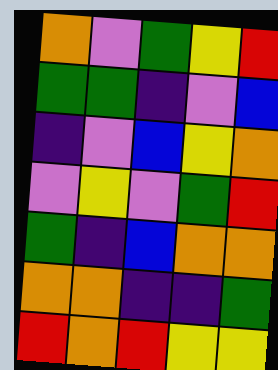[["orange", "violet", "green", "yellow", "red"], ["green", "green", "indigo", "violet", "blue"], ["indigo", "violet", "blue", "yellow", "orange"], ["violet", "yellow", "violet", "green", "red"], ["green", "indigo", "blue", "orange", "orange"], ["orange", "orange", "indigo", "indigo", "green"], ["red", "orange", "red", "yellow", "yellow"]]